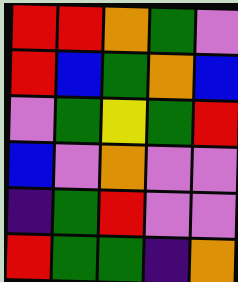[["red", "red", "orange", "green", "violet"], ["red", "blue", "green", "orange", "blue"], ["violet", "green", "yellow", "green", "red"], ["blue", "violet", "orange", "violet", "violet"], ["indigo", "green", "red", "violet", "violet"], ["red", "green", "green", "indigo", "orange"]]